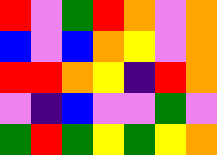[["red", "violet", "green", "red", "orange", "violet", "orange"], ["blue", "violet", "blue", "orange", "yellow", "violet", "orange"], ["red", "red", "orange", "yellow", "indigo", "red", "orange"], ["violet", "indigo", "blue", "violet", "violet", "green", "violet"], ["green", "red", "green", "yellow", "green", "yellow", "orange"]]